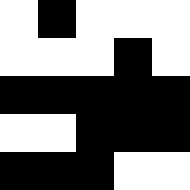[["white", "black", "white", "white", "white"], ["white", "white", "white", "black", "white"], ["black", "black", "black", "black", "black"], ["white", "white", "black", "black", "black"], ["black", "black", "black", "white", "white"]]